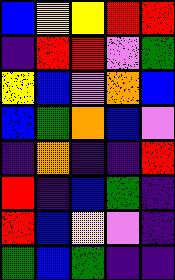[["blue", "yellow", "yellow", "red", "red"], ["indigo", "red", "red", "violet", "green"], ["yellow", "blue", "violet", "orange", "blue"], ["blue", "green", "orange", "blue", "violet"], ["indigo", "orange", "indigo", "indigo", "red"], ["red", "indigo", "blue", "green", "indigo"], ["red", "blue", "yellow", "violet", "indigo"], ["green", "blue", "green", "indigo", "indigo"]]